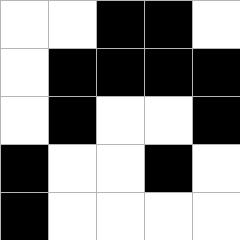[["white", "white", "black", "black", "white"], ["white", "black", "black", "black", "black"], ["white", "black", "white", "white", "black"], ["black", "white", "white", "black", "white"], ["black", "white", "white", "white", "white"]]